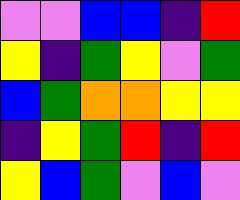[["violet", "violet", "blue", "blue", "indigo", "red"], ["yellow", "indigo", "green", "yellow", "violet", "green"], ["blue", "green", "orange", "orange", "yellow", "yellow"], ["indigo", "yellow", "green", "red", "indigo", "red"], ["yellow", "blue", "green", "violet", "blue", "violet"]]